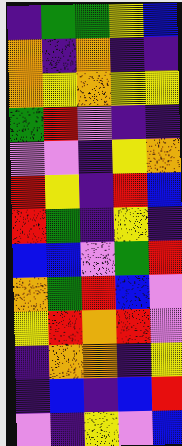[["indigo", "green", "green", "yellow", "blue"], ["orange", "indigo", "orange", "indigo", "indigo"], ["orange", "yellow", "orange", "yellow", "yellow"], ["green", "red", "violet", "indigo", "indigo"], ["violet", "violet", "indigo", "yellow", "orange"], ["red", "yellow", "indigo", "red", "blue"], ["red", "green", "indigo", "yellow", "indigo"], ["blue", "blue", "violet", "green", "red"], ["orange", "green", "red", "blue", "violet"], ["yellow", "red", "orange", "red", "violet"], ["indigo", "orange", "orange", "indigo", "yellow"], ["indigo", "blue", "indigo", "blue", "red"], ["violet", "indigo", "yellow", "violet", "blue"]]